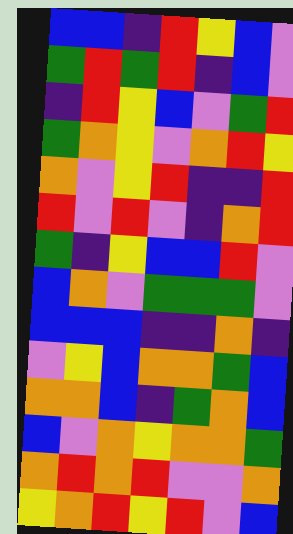[["blue", "blue", "indigo", "red", "yellow", "blue", "violet"], ["green", "red", "green", "red", "indigo", "blue", "violet"], ["indigo", "red", "yellow", "blue", "violet", "green", "red"], ["green", "orange", "yellow", "violet", "orange", "red", "yellow"], ["orange", "violet", "yellow", "red", "indigo", "indigo", "red"], ["red", "violet", "red", "violet", "indigo", "orange", "red"], ["green", "indigo", "yellow", "blue", "blue", "red", "violet"], ["blue", "orange", "violet", "green", "green", "green", "violet"], ["blue", "blue", "blue", "indigo", "indigo", "orange", "indigo"], ["violet", "yellow", "blue", "orange", "orange", "green", "blue"], ["orange", "orange", "blue", "indigo", "green", "orange", "blue"], ["blue", "violet", "orange", "yellow", "orange", "orange", "green"], ["orange", "red", "orange", "red", "violet", "violet", "orange"], ["yellow", "orange", "red", "yellow", "red", "violet", "blue"]]